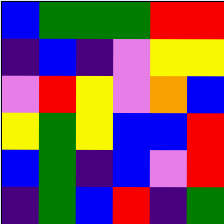[["blue", "green", "green", "green", "red", "red"], ["indigo", "blue", "indigo", "violet", "yellow", "yellow"], ["violet", "red", "yellow", "violet", "orange", "blue"], ["yellow", "green", "yellow", "blue", "blue", "red"], ["blue", "green", "indigo", "blue", "violet", "red"], ["indigo", "green", "blue", "red", "indigo", "green"]]